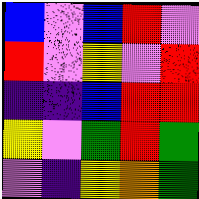[["blue", "violet", "blue", "red", "violet"], ["red", "violet", "yellow", "violet", "red"], ["indigo", "indigo", "blue", "red", "red"], ["yellow", "violet", "green", "red", "green"], ["violet", "indigo", "yellow", "orange", "green"]]